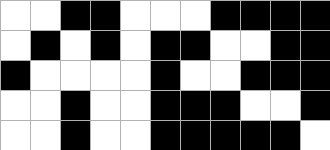[["white", "white", "black", "black", "white", "white", "white", "black", "black", "black", "black"], ["white", "black", "white", "black", "white", "black", "black", "white", "white", "black", "black"], ["black", "white", "white", "white", "white", "black", "white", "white", "black", "black", "black"], ["white", "white", "black", "white", "white", "black", "black", "black", "white", "white", "black"], ["white", "white", "black", "white", "white", "black", "black", "black", "black", "black", "white"]]